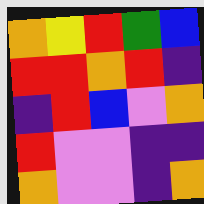[["orange", "yellow", "red", "green", "blue"], ["red", "red", "orange", "red", "indigo"], ["indigo", "red", "blue", "violet", "orange"], ["red", "violet", "violet", "indigo", "indigo"], ["orange", "violet", "violet", "indigo", "orange"]]